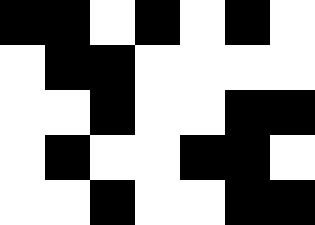[["black", "black", "white", "black", "white", "black", "white"], ["white", "black", "black", "white", "white", "white", "white"], ["white", "white", "black", "white", "white", "black", "black"], ["white", "black", "white", "white", "black", "black", "white"], ["white", "white", "black", "white", "white", "black", "black"]]